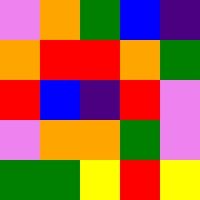[["violet", "orange", "green", "blue", "indigo"], ["orange", "red", "red", "orange", "green"], ["red", "blue", "indigo", "red", "violet"], ["violet", "orange", "orange", "green", "violet"], ["green", "green", "yellow", "red", "yellow"]]